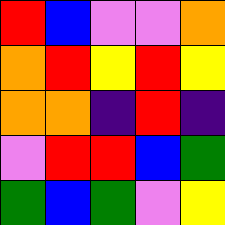[["red", "blue", "violet", "violet", "orange"], ["orange", "red", "yellow", "red", "yellow"], ["orange", "orange", "indigo", "red", "indigo"], ["violet", "red", "red", "blue", "green"], ["green", "blue", "green", "violet", "yellow"]]